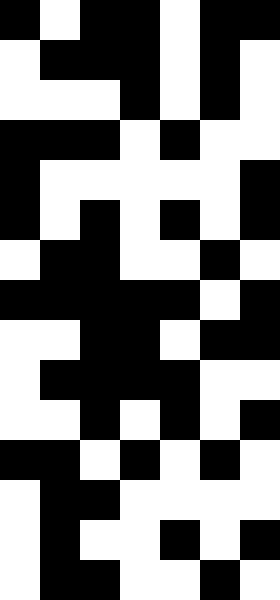[["black", "white", "black", "black", "white", "black", "black"], ["white", "black", "black", "black", "white", "black", "white"], ["white", "white", "white", "black", "white", "black", "white"], ["black", "black", "black", "white", "black", "white", "white"], ["black", "white", "white", "white", "white", "white", "black"], ["black", "white", "black", "white", "black", "white", "black"], ["white", "black", "black", "white", "white", "black", "white"], ["black", "black", "black", "black", "black", "white", "black"], ["white", "white", "black", "black", "white", "black", "black"], ["white", "black", "black", "black", "black", "white", "white"], ["white", "white", "black", "white", "black", "white", "black"], ["black", "black", "white", "black", "white", "black", "white"], ["white", "black", "black", "white", "white", "white", "white"], ["white", "black", "white", "white", "black", "white", "black"], ["white", "black", "black", "white", "white", "black", "white"]]